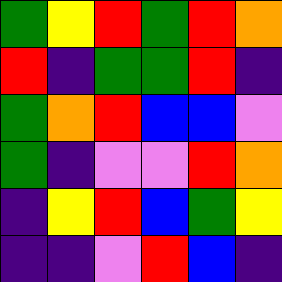[["green", "yellow", "red", "green", "red", "orange"], ["red", "indigo", "green", "green", "red", "indigo"], ["green", "orange", "red", "blue", "blue", "violet"], ["green", "indigo", "violet", "violet", "red", "orange"], ["indigo", "yellow", "red", "blue", "green", "yellow"], ["indigo", "indigo", "violet", "red", "blue", "indigo"]]